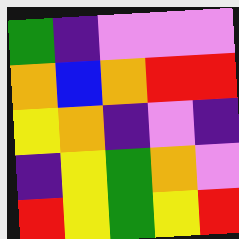[["green", "indigo", "violet", "violet", "violet"], ["orange", "blue", "orange", "red", "red"], ["yellow", "orange", "indigo", "violet", "indigo"], ["indigo", "yellow", "green", "orange", "violet"], ["red", "yellow", "green", "yellow", "red"]]